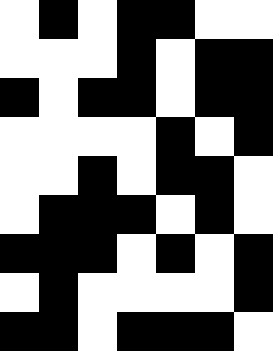[["white", "black", "white", "black", "black", "white", "white"], ["white", "white", "white", "black", "white", "black", "black"], ["black", "white", "black", "black", "white", "black", "black"], ["white", "white", "white", "white", "black", "white", "black"], ["white", "white", "black", "white", "black", "black", "white"], ["white", "black", "black", "black", "white", "black", "white"], ["black", "black", "black", "white", "black", "white", "black"], ["white", "black", "white", "white", "white", "white", "black"], ["black", "black", "white", "black", "black", "black", "white"]]